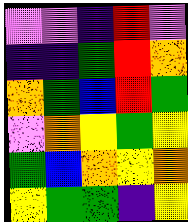[["violet", "violet", "indigo", "red", "violet"], ["indigo", "indigo", "green", "red", "orange"], ["orange", "green", "blue", "red", "green"], ["violet", "orange", "yellow", "green", "yellow"], ["green", "blue", "orange", "yellow", "orange"], ["yellow", "green", "green", "indigo", "yellow"]]